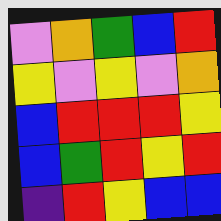[["violet", "orange", "green", "blue", "red"], ["yellow", "violet", "yellow", "violet", "orange"], ["blue", "red", "red", "red", "yellow"], ["blue", "green", "red", "yellow", "red"], ["indigo", "red", "yellow", "blue", "blue"]]